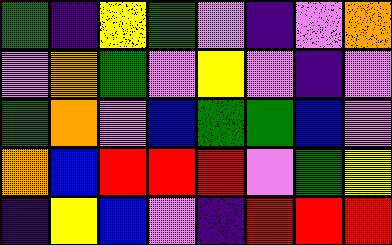[["green", "indigo", "yellow", "green", "violet", "indigo", "violet", "orange"], ["violet", "orange", "green", "violet", "yellow", "violet", "indigo", "violet"], ["green", "orange", "violet", "blue", "green", "green", "blue", "violet"], ["orange", "blue", "red", "red", "red", "violet", "green", "yellow"], ["indigo", "yellow", "blue", "violet", "indigo", "red", "red", "red"]]